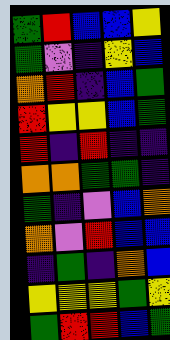[["green", "red", "blue", "blue", "yellow"], ["green", "violet", "indigo", "yellow", "blue"], ["orange", "red", "indigo", "blue", "green"], ["red", "yellow", "yellow", "blue", "green"], ["red", "indigo", "red", "indigo", "indigo"], ["orange", "orange", "green", "green", "indigo"], ["green", "indigo", "violet", "blue", "orange"], ["orange", "violet", "red", "blue", "blue"], ["indigo", "green", "indigo", "orange", "blue"], ["yellow", "yellow", "yellow", "green", "yellow"], ["green", "red", "red", "blue", "green"]]